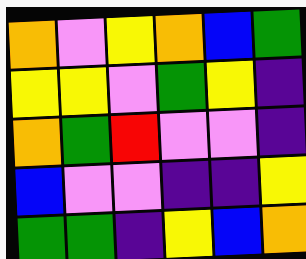[["orange", "violet", "yellow", "orange", "blue", "green"], ["yellow", "yellow", "violet", "green", "yellow", "indigo"], ["orange", "green", "red", "violet", "violet", "indigo"], ["blue", "violet", "violet", "indigo", "indigo", "yellow"], ["green", "green", "indigo", "yellow", "blue", "orange"]]